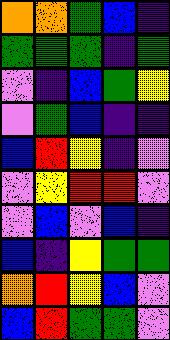[["orange", "orange", "green", "blue", "indigo"], ["green", "green", "green", "indigo", "green"], ["violet", "indigo", "blue", "green", "yellow"], ["violet", "green", "blue", "indigo", "indigo"], ["blue", "red", "yellow", "indigo", "violet"], ["violet", "yellow", "red", "red", "violet"], ["violet", "blue", "violet", "blue", "indigo"], ["blue", "indigo", "yellow", "green", "green"], ["orange", "red", "yellow", "blue", "violet"], ["blue", "red", "green", "green", "violet"]]